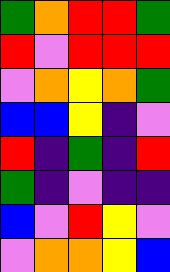[["green", "orange", "red", "red", "green"], ["red", "violet", "red", "red", "red"], ["violet", "orange", "yellow", "orange", "green"], ["blue", "blue", "yellow", "indigo", "violet"], ["red", "indigo", "green", "indigo", "red"], ["green", "indigo", "violet", "indigo", "indigo"], ["blue", "violet", "red", "yellow", "violet"], ["violet", "orange", "orange", "yellow", "blue"]]